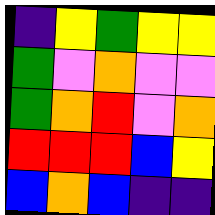[["indigo", "yellow", "green", "yellow", "yellow"], ["green", "violet", "orange", "violet", "violet"], ["green", "orange", "red", "violet", "orange"], ["red", "red", "red", "blue", "yellow"], ["blue", "orange", "blue", "indigo", "indigo"]]